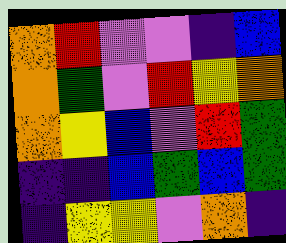[["orange", "red", "violet", "violet", "indigo", "blue"], ["orange", "green", "violet", "red", "yellow", "orange"], ["orange", "yellow", "blue", "violet", "red", "green"], ["indigo", "indigo", "blue", "green", "blue", "green"], ["indigo", "yellow", "yellow", "violet", "orange", "indigo"]]